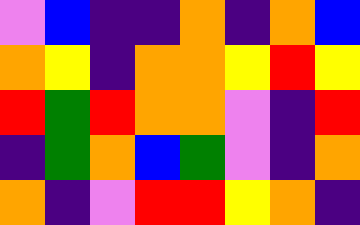[["violet", "blue", "indigo", "indigo", "orange", "indigo", "orange", "blue"], ["orange", "yellow", "indigo", "orange", "orange", "yellow", "red", "yellow"], ["red", "green", "red", "orange", "orange", "violet", "indigo", "red"], ["indigo", "green", "orange", "blue", "green", "violet", "indigo", "orange"], ["orange", "indigo", "violet", "red", "red", "yellow", "orange", "indigo"]]